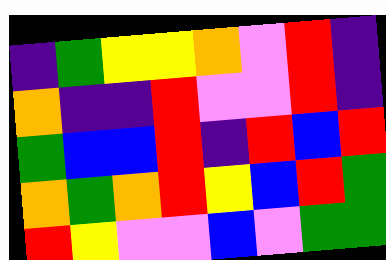[["indigo", "green", "yellow", "yellow", "orange", "violet", "red", "indigo"], ["orange", "indigo", "indigo", "red", "violet", "violet", "red", "indigo"], ["green", "blue", "blue", "red", "indigo", "red", "blue", "red"], ["orange", "green", "orange", "red", "yellow", "blue", "red", "green"], ["red", "yellow", "violet", "violet", "blue", "violet", "green", "green"]]